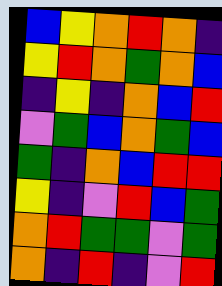[["blue", "yellow", "orange", "red", "orange", "indigo"], ["yellow", "red", "orange", "green", "orange", "blue"], ["indigo", "yellow", "indigo", "orange", "blue", "red"], ["violet", "green", "blue", "orange", "green", "blue"], ["green", "indigo", "orange", "blue", "red", "red"], ["yellow", "indigo", "violet", "red", "blue", "green"], ["orange", "red", "green", "green", "violet", "green"], ["orange", "indigo", "red", "indigo", "violet", "red"]]